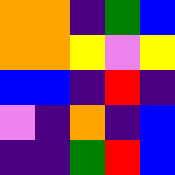[["orange", "orange", "indigo", "green", "blue"], ["orange", "orange", "yellow", "violet", "yellow"], ["blue", "blue", "indigo", "red", "indigo"], ["violet", "indigo", "orange", "indigo", "blue"], ["indigo", "indigo", "green", "red", "blue"]]